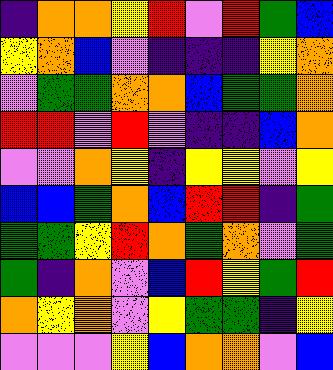[["indigo", "orange", "orange", "yellow", "red", "violet", "red", "green", "blue"], ["yellow", "orange", "blue", "violet", "indigo", "indigo", "indigo", "yellow", "orange"], ["violet", "green", "green", "orange", "orange", "blue", "green", "green", "orange"], ["red", "red", "violet", "red", "violet", "indigo", "indigo", "blue", "orange"], ["violet", "violet", "orange", "yellow", "indigo", "yellow", "yellow", "violet", "yellow"], ["blue", "blue", "green", "orange", "blue", "red", "red", "indigo", "green"], ["green", "green", "yellow", "red", "orange", "green", "orange", "violet", "green"], ["green", "indigo", "orange", "violet", "blue", "red", "yellow", "green", "red"], ["orange", "yellow", "orange", "violet", "yellow", "green", "green", "indigo", "yellow"], ["violet", "violet", "violet", "yellow", "blue", "orange", "orange", "violet", "blue"]]